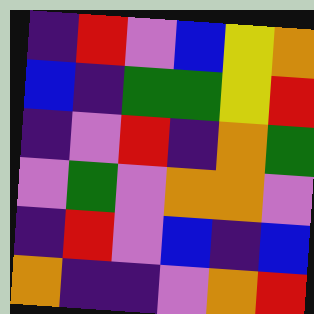[["indigo", "red", "violet", "blue", "yellow", "orange"], ["blue", "indigo", "green", "green", "yellow", "red"], ["indigo", "violet", "red", "indigo", "orange", "green"], ["violet", "green", "violet", "orange", "orange", "violet"], ["indigo", "red", "violet", "blue", "indigo", "blue"], ["orange", "indigo", "indigo", "violet", "orange", "red"]]